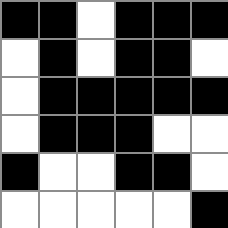[["black", "black", "white", "black", "black", "black"], ["white", "black", "white", "black", "black", "white"], ["white", "black", "black", "black", "black", "black"], ["white", "black", "black", "black", "white", "white"], ["black", "white", "white", "black", "black", "white"], ["white", "white", "white", "white", "white", "black"]]